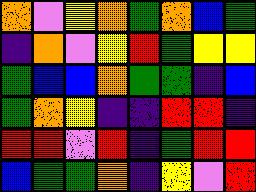[["orange", "violet", "yellow", "orange", "green", "orange", "blue", "green"], ["indigo", "orange", "violet", "yellow", "red", "green", "yellow", "yellow"], ["green", "blue", "blue", "orange", "green", "green", "indigo", "blue"], ["green", "orange", "yellow", "indigo", "indigo", "red", "red", "indigo"], ["red", "red", "violet", "red", "indigo", "green", "red", "red"], ["blue", "green", "green", "orange", "indigo", "yellow", "violet", "red"]]